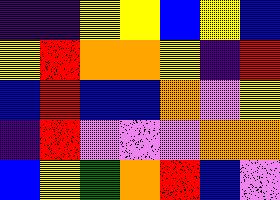[["indigo", "indigo", "yellow", "yellow", "blue", "yellow", "blue"], ["yellow", "red", "orange", "orange", "yellow", "indigo", "red"], ["blue", "red", "blue", "blue", "orange", "violet", "yellow"], ["indigo", "red", "violet", "violet", "violet", "orange", "orange"], ["blue", "yellow", "green", "orange", "red", "blue", "violet"]]